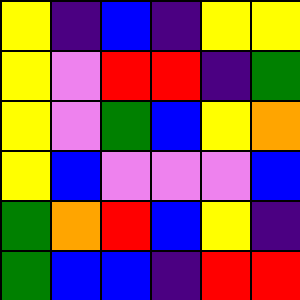[["yellow", "indigo", "blue", "indigo", "yellow", "yellow"], ["yellow", "violet", "red", "red", "indigo", "green"], ["yellow", "violet", "green", "blue", "yellow", "orange"], ["yellow", "blue", "violet", "violet", "violet", "blue"], ["green", "orange", "red", "blue", "yellow", "indigo"], ["green", "blue", "blue", "indigo", "red", "red"]]